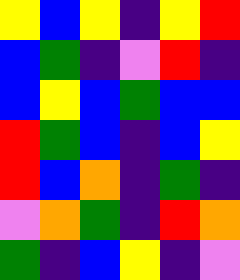[["yellow", "blue", "yellow", "indigo", "yellow", "red"], ["blue", "green", "indigo", "violet", "red", "indigo"], ["blue", "yellow", "blue", "green", "blue", "blue"], ["red", "green", "blue", "indigo", "blue", "yellow"], ["red", "blue", "orange", "indigo", "green", "indigo"], ["violet", "orange", "green", "indigo", "red", "orange"], ["green", "indigo", "blue", "yellow", "indigo", "violet"]]